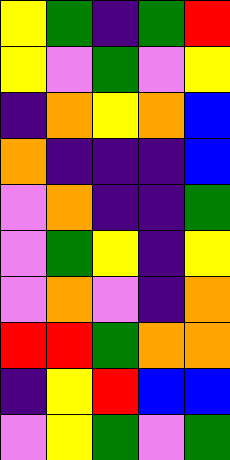[["yellow", "green", "indigo", "green", "red"], ["yellow", "violet", "green", "violet", "yellow"], ["indigo", "orange", "yellow", "orange", "blue"], ["orange", "indigo", "indigo", "indigo", "blue"], ["violet", "orange", "indigo", "indigo", "green"], ["violet", "green", "yellow", "indigo", "yellow"], ["violet", "orange", "violet", "indigo", "orange"], ["red", "red", "green", "orange", "orange"], ["indigo", "yellow", "red", "blue", "blue"], ["violet", "yellow", "green", "violet", "green"]]